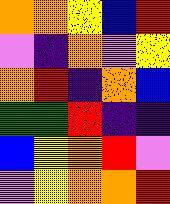[["orange", "orange", "yellow", "blue", "red"], ["violet", "indigo", "orange", "violet", "yellow"], ["orange", "red", "indigo", "orange", "blue"], ["green", "green", "red", "indigo", "indigo"], ["blue", "yellow", "orange", "red", "violet"], ["violet", "yellow", "orange", "orange", "red"]]